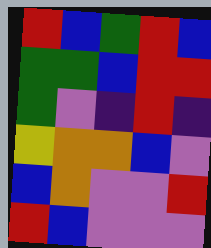[["red", "blue", "green", "red", "blue"], ["green", "green", "blue", "red", "red"], ["green", "violet", "indigo", "red", "indigo"], ["yellow", "orange", "orange", "blue", "violet"], ["blue", "orange", "violet", "violet", "red"], ["red", "blue", "violet", "violet", "violet"]]